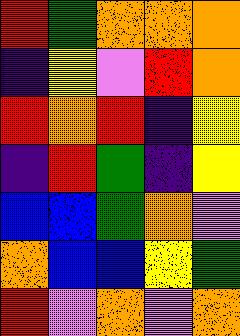[["red", "green", "orange", "orange", "orange"], ["indigo", "yellow", "violet", "red", "orange"], ["red", "orange", "red", "indigo", "yellow"], ["indigo", "red", "green", "indigo", "yellow"], ["blue", "blue", "green", "orange", "violet"], ["orange", "blue", "blue", "yellow", "green"], ["red", "violet", "orange", "violet", "orange"]]